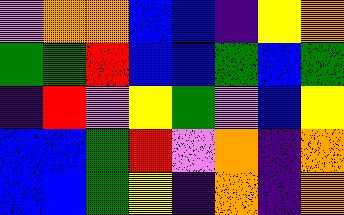[["violet", "orange", "orange", "blue", "blue", "indigo", "yellow", "orange"], ["green", "green", "red", "blue", "blue", "green", "blue", "green"], ["indigo", "red", "violet", "yellow", "green", "violet", "blue", "yellow"], ["blue", "blue", "green", "red", "violet", "orange", "indigo", "orange"], ["blue", "blue", "green", "yellow", "indigo", "orange", "indigo", "orange"]]